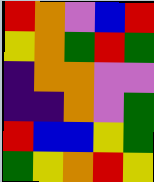[["red", "orange", "violet", "blue", "red"], ["yellow", "orange", "green", "red", "green"], ["indigo", "orange", "orange", "violet", "violet"], ["indigo", "indigo", "orange", "violet", "green"], ["red", "blue", "blue", "yellow", "green"], ["green", "yellow", "orange", "red", "yellow"]]